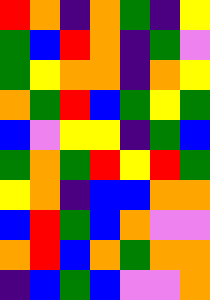[["red", "orange", "indigo", "orange", "green", "indigo", "yellow"], ["green", "blue", "red", "orange", "indigo", "green", "violet"], ["green", "yellow", "orange", "orange", "indigo", "orange", "yellow"], ["orange", "green", "red", "blue", "green", "yellow", "green"], ["blue", "violet", "yellow", "yellow", "indigo", "green", "blue"], ["green", "orange", "green", "red", "yellow", "red", "green"], ["yellow", "orange", "indigo", "blue", "blue", "orange", "orange"], ["blue", "red", "green", "blue", "orange", "violet", "violet"], ["orange", "red", "blue", "orange", "green", "orange", "orange"], ["indigo", "blue", "green", "blue", "violet", "violet", "orange"]]